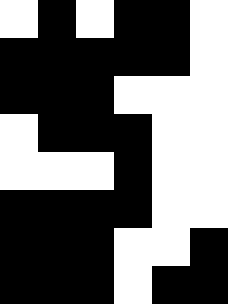[["white", "black", "white", "black", "black", "white"], ["black", "black", "black", "black", "black", "white"], ["black", "black", "black", "white", "white", "white"], ["white", "black", "black", "black", "white", "white"], ["white", "white", "white", "black", "white", "white"], ["black", "black", "black", "black", "white", "white"], ["black", "black", "black", "white", "white", "black"], ["black", "black", "black", "white", "black", "black"]]